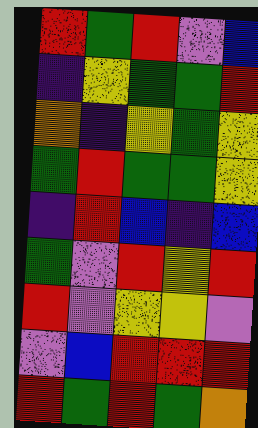[["red", "green", "red", "violet", "blue"], ["indigo", "yellow", "green", "green", "red"], ["orange", "indigo", "yellow", "green", "yellow"], ["green", "red", "green", "green", "yellow"], ["indigo", "red", "blue", "indigo", "blue"], ["green", "violet", "red", "yellow", "red"], ["red", "violet", "yellow", "yellow", "violet"], ["violet", "blue", "red", "red", "red"], ["red", "green", "red", "green", "orange"]]